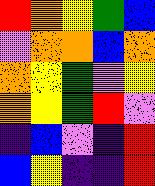[["red", "orange", "yellow", "green", "blue"], ["violet", "orange", "orange", "blue", "orange"], ["orange", "yellow", "green", "violet", "yellow"], ["orange", "yellow", "green", "red", "violet"], ["indigo", "blue", "violet", "indigo", "red"], ["blue", "yellow", "indigo", "indigo", "red"]]